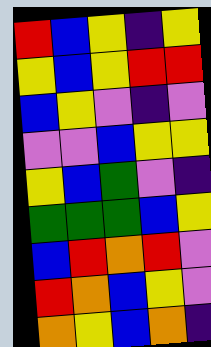[["red", "blue", "yellow", "indigo", "yellow"], ["yellow", "blue", "yellow", "red", "red"], ["blue", "yellow", "violet", "indigo", "violet"], ["violet", "violet", "blue", "yellow", "yellow"], ["yellow", "blue", "green", "violet", "indigo"], ["green", "green", "green", "blue", "yellow"], ["blue", "red", "orange", "red", "violet"], ["red", "orange", "blue", "yellow", "violet"], ["orange", "yellow", "blue", "orange", "indigo"]]